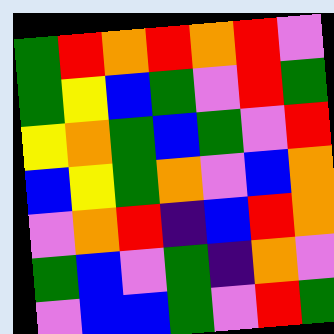[["green", "red", "orange", "red", "orange", "red", "violet"], ["green", "yellow", "blue", "green", "violet", "red", "green"], ["yellow", "orange", "green", "blue", "green", "violet", "red"], ["blue", "yellow", "green", "orange", "violet", "blue", "orange"], ["violet", "orange", "red", "indigo", "blue", "red", "orange"], ["green", "blue", "violet", "green", "indigo", "orange", "violet"], ["violet", "blue", "blue", "green", "violet", "red", "green"]]